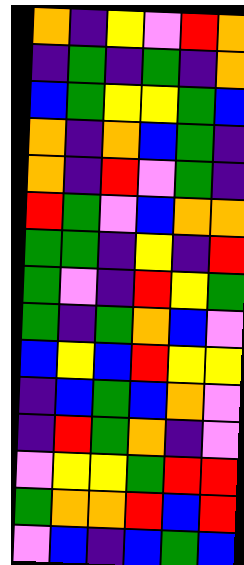[["orange", "indigo", "yellow", "violet", "red", "orange"], ["indigo", "green", "indigo", "green", "indigo", "orange"], ["blue", "green", "yellow", "yellow", "green", "blue"], ["orange", "indigo", "orange", "blue", "green", "indigo"], ["orange", "indigo", "red", "violet", "green", "indigo"], ["red", "green", "violet", "blue", "orange", "orange"], ["green", "green", "indigo", "yellow", "indigo", "red"], ["green", "violet", "indigo", "red", "yellow", "green"], ["green", "indigo", "green", "orange", "blue", "violet"], ["blue", "yellow", "blue", "red", "yellow", "yellow"], ["indigo", "blue", "green", "blue", "orange", "violet"], ["indigo", "red", "green", "orange", "indigo", "violet"], ["violet", "yellow", "yellow", "green", "red", "red"], ["green", "orange", "orange", "red", "blue", "red"], ["violet", "blue", "indigo", "blue", "green", "blue"]]